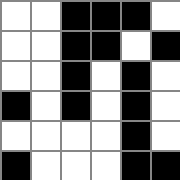[["white", "white", "black", "black", "black", "white"], ["white", "white", "black", "black", "white", "black"], ["white", "white", "black", "white", "black", "white"], ["black", "white", "black", "white", "black", "white"], ["white", "white", "white", "white", "black", "white"], ["black", "white", "white", "white", "black", "black"]]